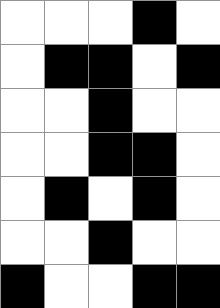[["white", "white", "white", "black", "white"], ["white", "black", "black", "white", "black"], ["white", "white", "black", "white", "white"], ["white", "white", "black", "black", "white"], ["white", "black", "white", "black", "white"], ["white", "white", "black", "white", "white"], ["black", "white", "white", "black", "black"]]